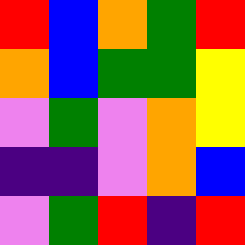[["red", "blue", "orange", "green", "red"], ["orange", "blue", "green", "green", "yellow"], ["violet", "green", "violet", "orange", "yellow"], ["indigo", "indigo", "violet", "orange", "blue"], ["violet", "green", "red", "indigo", "red"]]